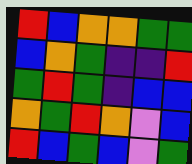[["red", "blue", "orange", "orange", "green", "green"], ["blue", "orange", "green", "indigo", "indigo", "red"], ["green", "red", "green", "indigo", "blue", "blue"], ["orange", "green", "red", "orange", "violet", "blue"], ["red", "blue", "green", "blue", "violet", "green"]]